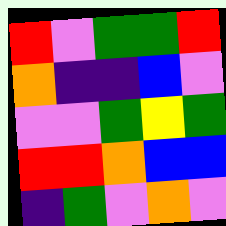[["red", "violet", "green", "green", "red"], ["orange", "indigo", "indigo", "blue", "violet"], ["violet", "violet", "green", "yellow", "green"], ["red", "red", "orange", "blue", "blue"], ["indigo", "green", "violet", "orange", "violet"]]